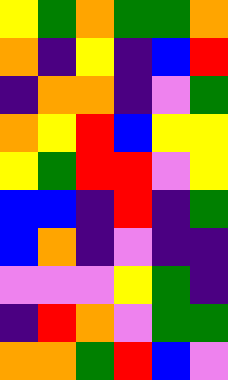[["yellow", "green", "orange", "green", "green", "orange"], ["orange", "indigo", "yellow", "indigo", "blue", "red"], ["indigo", "orange", "orange", "indigo", "violet", "green"], ["orange", "yellow", "red", "blue", "yellow", "yellow"], ["yellow", "green", "red", "red", "violet", "yellow"], ["blue", "blue", "indigo", "red", "indigo", "green"], ["blue", "orange", "indigo", "violet", "indigo", "indigo"], ["violet", "violet", "violet", "yellow", "green", "indigo"], ["indigo", "red", "orange", "violet", "green", "green"], ["orange", "orange", "green", "red", "blue", "violet"]]